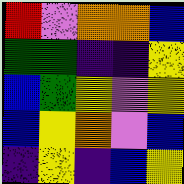[["red", "violet", "orange", "orange", "blue"], ["green", "green", "indigo", "indigo", "yellow"], ["blue", "green", "yellow", "violet", "yellow"], ["blue", "yellow", "orange", "violet", "blue"], ["indigo", "yellow", "indigo", "blue", "yellow"]]